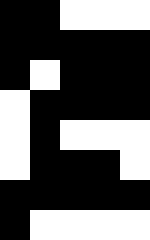[["black", "black", "white", "white", "white"], ["black", "black", "black", "black", "black"], ["black", "white", "black", "black", "black"], ["white", "black", "black", "black", "black"], ["white", "black", "white", "white", "white"], ["white", "black", "black", "black", "white"], ["black", "black", "black", "black", "black"], ["black", "white", "white", "white", "white"]]